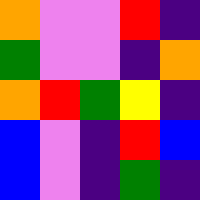[["orange", "violet", "violet", "red", "indigo"], ["green", "violet", "violet", "indigo", "orange"], ["orange", "red", "green", "yellow", "indigo"], ["blue", "violet", "indigo", "red", "blue"], ["blue", "violet", "indigo", "green", "indigo"]]